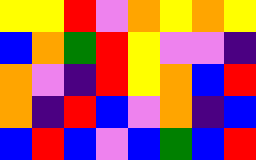[["yellow", "yellow", "red", "violet", "orange", "yellow", "orange", "yellow"], ["blue", "orange", "green", "red", "yellow", "violet", "violet", "indigo"], ["orange", "violet", "indigo", "red", "yellow", "orange", "blue", "red"], ["orange", "indigo", "red", "blue", "violet", "orange", "indigo", "blue"], ["blue", "red", "blue", "violet", "blue", "green", "blue", "red"]]